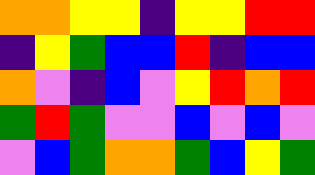[["orange", "orange", "yellow", "yellow", "indigo", "yellow", "yellow", "red", "red"], ["indigo", "yellow", "green", "blue", "blue", "red", "indigo", "blue", "blue"], ["orange", "violet", "indigo", "blue", "violet", "yellow", "red", "orange", "red"], ["green", "red", "green", "violet", "violet", "blue", "violet", "blue", "violet"], ["violet", "blue", "green", "orange", "orange", "green", "blue", "yellow", "green"]]